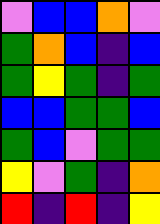[["violet", "blue", "blue", "orange", "violet"], ["green", "orange", "blue", "indigo", "blue"], ["green", "yellow", "green", "indigo", "green"], ["blue", "blue", "green", "green", "blue"], ["green", "blue", "violet", "green", "green"], ["yellow", "violet", "green", "indigo", "orange"], ["red", "indigo", "red", "indigo", "yellow"]]